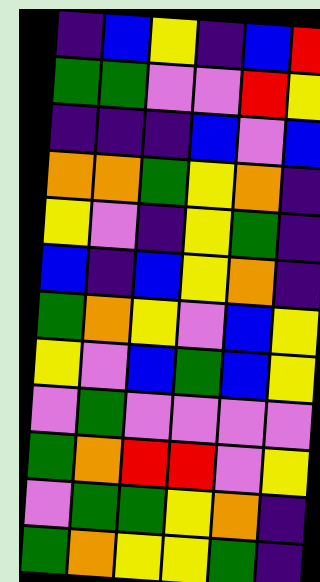[["indigo", "blue", "yellow", "indigo", "blue", "red"], ["green", "green", "violet", "violet", "red", "yellow"], ["indigo", "indigo", "indigo", "blue", "violet", "blue"], ["orange", "orange", "green", "yellow", "orange", "indigo"], ["yellow", "violet", "indigo", "yellow", "green", "indigo"], ["blue", "indigo", "blue", "yellow", "orange", "indigo"], ["green", "orange", "yellow", "violet", "blue", "yellow"], ["yellow", "violet", "blue", "green", "blue", "yellow"], ["violet", "green", "violet", "violet", "violet", "violet"], ["green", "orange", "red", "red", "violet", "yellow"], ["violet", "green", "green", "yellow", "orange", "indigo"], ["green", "orange", "yellow", "yellow", "green", "indigo"]]